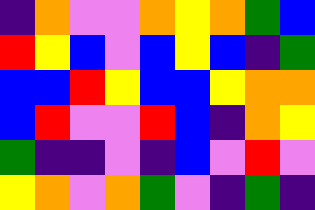[["indigo", "orange", "violet", "violet", "orange", "yellow", "orange", "green", "blue"], ["red", "yellow", "blue", "violet", "blue", "yellow", "blue", "indigo", "green"], ["blue", "blue", "red", "yellow", "blue", "blue", "yellow", "orange", "orange"], ["blue", "red", "violet", "violet", "red", "blue", "indigo", "orange", "yellow"], ["green", "indigo", "indigo", "violet", "indigo", "blue", "violet", "red", "violet"], ["yellow", "orange", "violet", "orange", "green", "violet", "indigo", "green", "indigo"]]